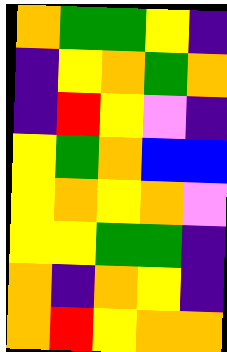[["orange", "green", "green", "yellow", "indigo"], ["indigo", "yellow", "orange", "green", "orange"], ["indigo", "red", "yellow", "violet", "indigo"], ["yellow", "green", "orange", "blue", "blue"], ["yellow", "orange", "yellow", "orange", "violet"], ["yellow", "yellow", "green", "green", "indigo"], ["orange", "indigo", "orange", "yellow", "indigo"], ["orange", "red", "yellow", "orange", "orange"]]